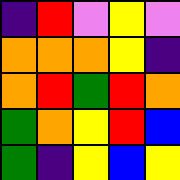[["indigo", "red", "violet", "yellow", "violet"], ["orange", "orange", "orange", "yellow", "indigo"], ["orange", "red", "green", "red", "orange"], ["green", "orange", "yellow", "red", "blue"], ["green", "indigo", "yellow", "blue", "yellow"]]